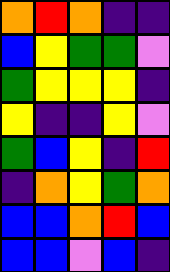[["orange", "red", "orange", "indigo", "indigo"], ["blue", "yellow", "green", "green", "violet"], ["green", "yellow", "yellow", "yellow", "indigo"], ["yellow", "indigo", "indigo", "yellow", "violet"], ["green", "blue", "yellow", "indigo", "red"], ["indigo", "orange", "yellow", "green", "orange"], ["blue", "blue", "orange", "red", "blue"], ["blue", "blue", "violet", "blue", "indigo"]]